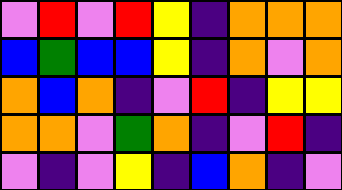[["violet", "red", "violet", "red", "yellow", "indigo", "orange", "orange", "orange"], ["blue", "green", "blue", "blue", "yellow", "indigo", "orange", "violet", "orange"], ["orange", "blue", "orange", "indigo", "violet", "red", "indigo", "yellow", "yellow"], ["orange", "orange", "violet", "green", "orange", "indigo", "violet", "red", "indigo"], ["violet", "indigo", "violet", "yellow", "indigo", "blue", "orange", "indigo", "violet"]]